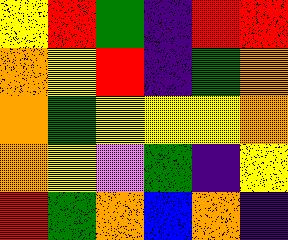[["yellow", "red", "green", "indigo", "red", "red"], ["orange", "yellow", "red", "indigo", "green", "orange"], ["orange", "green", "yellow", "yellow", "yellow", "orange"], ["orange", "yellow", "violet", "green", "indigo", "yellow"], ["red", "green", "orange", "blue", "orange", "indigo"]]